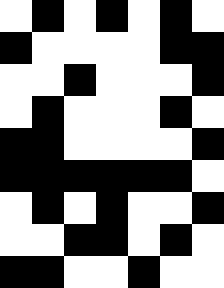[["white", "black", "white", "black", "white", "black", "white"], ["black", "white", "white", "white", "white", "black", "black"], ["white", "white", "black", "white", "white", "white", "black"], ["white", "black", "white", "white", "white", "black", "white"], ["black", "black", "white", "white", "white", "white", "black"], ["black", "black", "black", "black", "black", "black", "white"], ["white", "black", "white", "black", "white", "white", "black"], ["white", "white", "black", "black", "white", "black", "white"], ["black", "black", "white", "white", "black", "white", "white"]]